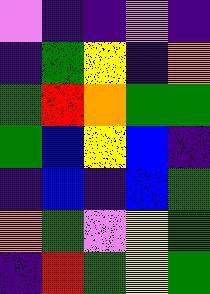[["violet", "indigo", "indigo", "violet", "indigo"], ["indigo", "green", "yellow", "indigo", "orange"], ["green", "red", "orange", "green", "green"], ["green", "blue", "yellow", "blue", "indigo"], ["indigo", "blue", "indigo", "blue", "green"], ["orange", "green", "violet", "yellow", "green"], ["indigo", "red", "green", "yellow", "green"]]